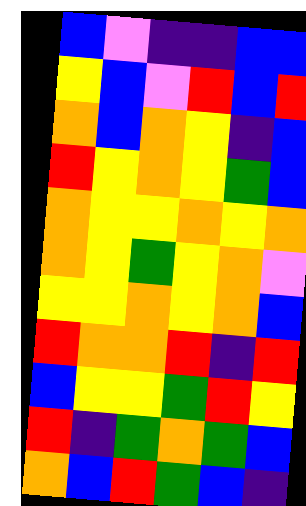[["blue", "violet", "indigo", "indigo", "blue", "blue"], ["yellow", "blue", "violet", "red", "blue", "red"], ["orange", "blue", "orange", "yellow", "indigo", "blue"], ["red", "yellow", "orange", "yellow", "green", "blue"], ["orange", "yellow", "yellow", "orange", "yellow", "orange"], ["orange", "yellow", "green", "yellow", "orange", "violet"], ["yellow", "yellow", "orange", "yellow", "orange", "blue"], ["red", "orange", "orange", "red", "indigo", "red"], ["blue", "yellow", "yellow", "green", "red", "yellow"], ["red", "indigo", "green", "orange", "green", "blue"], ["orange", "blue", "red", "green", "blue", "indigo"]]